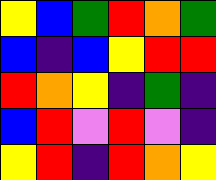[["yellow", "blue", "green", "red", "orange", "green"], ["blue", "indigo", "blue", "yellow", "red", "red"], ["red", "orange", "yellow", "indigo", "green", "indigo"], ["blue", "red", "violet", "red", "violet", "indigo"], ["yellow", "red", "indigo", "red", "orange", "yellow"]]